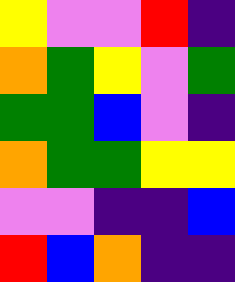[["yellow", "violet", "violet", "red", "indigo"], ["orange", "green", "yellow", "violet", "green"], ["green", "green", "blue", "violet", "indigo"], ["orange", "green", "green", "yellow", "yellow"], ["violet", "violet", "indigo", "indigo", "blue"], ["red", "blue", "orange", "indigo", "indigo"]]